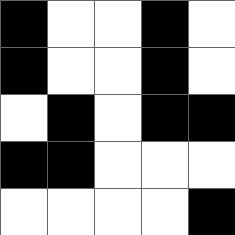[["black", "white", "white", "black", "white"], ["black", "white", "white", "black", "white"], ["white", "black", "white", "black", "black"], ["black", "black", "white", "white", "white"], ["white", "white", "white", "white", "black"]]